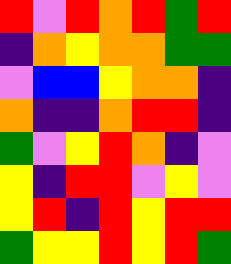[["red", "violet", "red", "orange", "red", "green", "red"], ["indigo", "orange", "yellow", "orange", "orange", "green", "green"], ["violet", "blue", "blue", "yellow", "orange", "orange", "indigo"], ["orange", "indigo", "indigo", "orange", "red", "red", "indigo"], ["green", "violet", "yellow", "red", "orange", "indigo", "violet"], ["yellow", "indigo", "red", "red", "violet", "yellow", "violet"], ["yellow", "red", "indigo", "red", "yellow", "red", "red"], ["green", "yellow", "yellow", "red", "yellow", "red", "green"]]